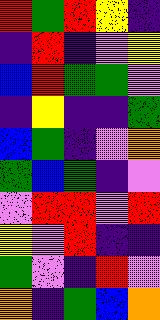[["red", "green", "red", "yellow", "indigo"], ["indigo", "red", "indigo", "violet", "yellow"], ["blue", "red", "green", "green", "violet"], ["indigo", "yellow", "indigo", "indigo", "green"], ["blue", "green", "indigo", "violet", "orange"], ["green", "blue", "green", "indigo", "violet"], ["violet", "red", "red", "violet", "red"], ["yellow", "violet", "red", "indigo", "indigo"], ["green", "violet", "indigo", "red", "violet"], ["orange", "indigo", "green", "blue", "orange"]]